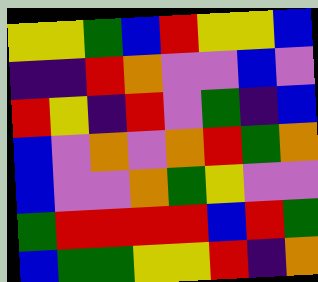[["yellow", "yellow", "green", "blue", "red", "yellow", "yellow", "blue"], ["indigo", "indigo", "red", "orange", "violet", "violet", "blue", "violet"], ["red", "yellow", "indigo", "red", "violet", "green", "indigo", "blue"], ["blue", "violet", "orange", "violet", "orange", "red", "green", "orange"], ["blue", "violet", "violet", "orange", "green", "yellow", "violet", "violet"], ["green", "red", "red", "red", "red", "blue", "red", "green"], ["blue", "green", "green", "yellow", "yellow", "red", "indigo", "orange"]]